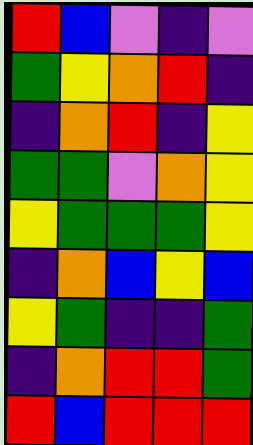[["red", "blue", "violet", "indigo", "violet"], ["green", "yellow", "orange", "red", "indigo"], ["indigo", "orange", "red", "indigo", "yellow"], ["green", "green", "violet", "orange", "yellow"], ["yellow", "green", "green", "green", "yellow"], ["indigo", "orange", "blue", "yellow", "blue"], ["yellow", "green", "indigo", "indigo", "green"], ["indigo", "orange", "red", "red", "green"], ["red", "blue", "red", "red", "red"]]